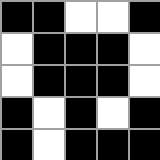[["black", "black", "white", "white", "black"], ["white", "black", "black", "black", "white"], ["white", "black", "black", "black", "white"], ["black", "white", "black", "white", "black"], ["black", "white", "black", "black", "black"]]